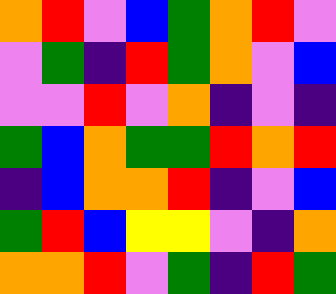[["orange", "red", "violet", "blue", "green", "orange", "red", "violet"], ["violet", "green", "indigo", "red", "green", "orange", "violet", "blue"], ["violet", "violet", "red", "violet", "orange", "indigo", "violet", "indigo"], ["green", "blue", "orange", "green", "green", "red", "orange", "red"], ["indigo", "blue", "orange", "orange", "red", "indigo", "violet", "blue"], ["green", "red", "blue", "yellow", "yellow", "violet", "indigo", "orange"], ["orange", "orange", "red", "violet", "green", "indigo", "red", "green"]]